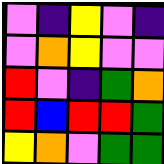[["violet", "indigo", "yellow", "violet", "indigo"], ["violet", "orange", "yellow", "violet", "violet"], ["red", "violet", "indigo", "green", "orange"], ["red", "blue", "red", "red", "green"], ["yellow", "orange", "violet", "green", "green"]]